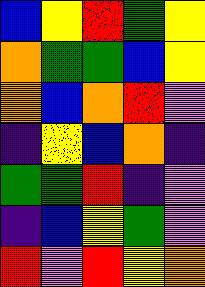[["blue", "yellow", "red", "green", "yellow"], ["orange", "green", "green", "blue", "yellow"], ["orange", "blue", "orange", "red", "violet"], ["indigo", "yellow", "blue", "orange", "indigo"], ["green", "green", "red", "indigo", "violet"], ["indigo", "blue", "yellow", "green", "violet"], ["red", "violet", "red", "yellow", "orange"]]